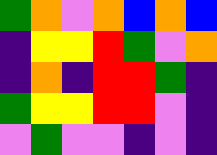[["green", "orange", "violet", "orange", "blue", "orange", "blue"], ["indigo", "yellow", "yellow", "red", "green", "violet", "orange"], ["indigo", "orange", "indigo", "red", "red", "green", "indigo"], ["green", "yellow", "yellow", "red", "red", "violet", "indigo"], ["violet", "green", "violet", "violet", "indigo", "violet", "indigo"]]